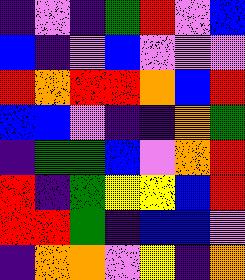[["indigo", "violet", "indigo", "green", "red", "violet", "blue"], ["blue", "indigo", "violet", "blue", "violet", "violet", "violet"], ["red", "orange", "red", "red", "orange", "blue", "red"], ["blue", "blue", "violet", "indigo", "indigo", "orange", "green"], ["indigo", "green", "green", "blue", "violet", "orange", "red"], ["red", "indigo", "green", "yellow", "yellow", "blue", "red"], ["red", "red", "green", "indigo", "blue", "blue", "violet"], ["indigo", "orange", "orange", "violet", "yellow", "indigo", "orange"]]